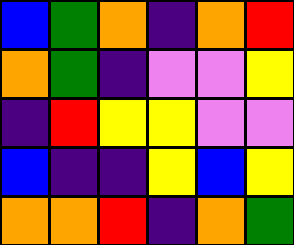[["blue", "green", "orange", "indigo", "orange", "red"], ["orange", "green", "indigo", "violet", "violet", "yellow"], ["indigo", "red", "yellow", "yellow", "violet", "violet"], ["blue", "indigo", "indigo", "yellow", "blue", "yellow"], ["orange", "orange", "red", "indigo", "orange", "green"]]